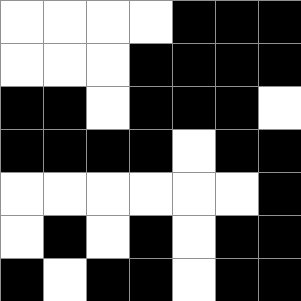[["white", "white", "white", "white", "black", "black", "black"], ["white", "white", "white", "black", "black", "black", "black"], ["black", "black", "white", "black", "black", "black", "white"], ["black", "black", "black", "black", "white", "black", "black"], ["white", "white", "white", "white", "white", "white", "black"], ["white", "black", "white", "black", "white", "black", "black"], ["black", "white", "black", "black", "white", "black", "black"]]